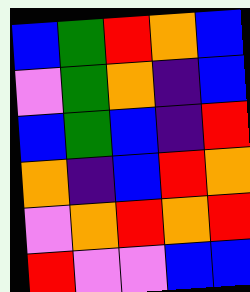[["blue", "green", "red", "orange", "blue"], ["violet", "green", "orange", "indigo", "blue"], ["blue", "green", "blue", "indigo", "red"], ["orange", "indigo", "blue", "red", "orange"], ["violet", "orange", "red", "orange", "red"], ["red", "violet", "violet", "blue", "blue"]]